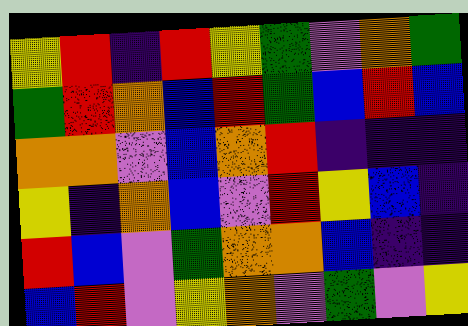[["yellow", "red", "indigo", "red", "yellow", "green", "violet", "orange", "green"], ["green", "red", "orange", "blue", "red", "green", "blue", "red", "blue"], ["orange", "orange", "violet", "blue", "orange", "red", "indigo", "indigo", "indigo"], ["yellow", "indigo", "orange", "blue", "violet", "red", "yellow", "blue", "indigo"], ["red", "blue", "violet", "green", "orange", "orange", "blue", "indigo", "indigo"], ["blue", "red", "violet", "yellow", "orange", "violet", "green", "violet", "yellow"]]